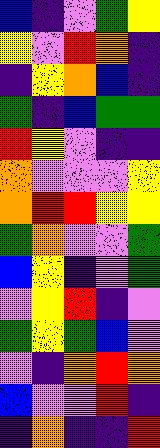[["blue", "indigo", "violet", "green", "yellow"], ["yellow", "violet", "red", "orange", "indigo"], ["indigo", "yellow", "orange", "blue", "indigo"], ["green", "indigo", "blue", "green", "green"], ["red", "yellow", "violet", "indigo", "indigo"], ["orange", "violet", "violet", "violet", "yellow"], ["orange", "red", "red", "yellow", "yellow"], ["green", "orange", "violet", "violet", "green"], ["blue", "yellow", "indigo", "violet", "green"], ["violet", "yellow", "red", "indigo", "violet"], ["green", "yellow", "green", "blue", "violet"], ["violet", "indigo", "orange", "red", "orange"], ["blue", "violet", "violet", "red", "indigo"], ["indigo", "orange", "indigo", "indigo", "red"]]